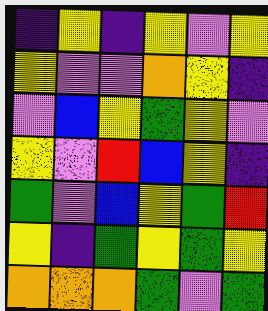[["indigo", "yellow", "indigo", "yellow", "violet", "yellow"], ["yellow", "violet", "violet", "orange", "yellow", "indigo"], ["violet", "blue", "yellow", "green", "yellow", "violet"], ["yellow", "violet", "red", "blue", "yellow", "indigo"], ["green", "violet", "blue", "yellow", "green", "red"], ["yellow", "indigo", "green", "yellow", "green", "yellow"], ["orange", "orange", "orange", "green", "violet", "green"]]